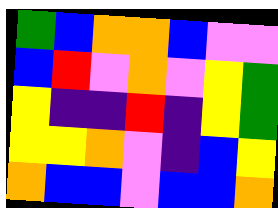[["green", "blue", "orange", "orange", "blue", "violet", "violet"], ["blue", "red", "violet", "orange", "violet", "yellow", "green"], ["yellow", "indigo", "indigo", "red", "indigo", "yellow", "green"], ["yellow", "yellow", "orange", "violet", "indigo", "blue", "yellow"], ["orange", "blue", "blue", "violet", "blue", "blue", "orange"]]